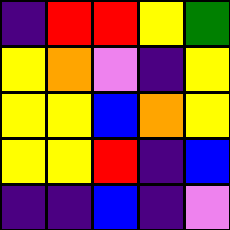[["indigo", "red", "red", "yellow", "green"], ["yellow", "orange", "violet", "indigo", "yellow"], ["yellow", "yellow", "blue", "orange", "yellow"], ["yellow", "yellow", "red", "indigo", "blue"], ["indigo", "indigo", "blue", "indigo", "violet"]]